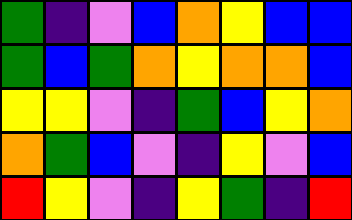[["green", "indigo", "violet", "blue", "orange", "yellow", "blue", "blue"], ["green", "blue", "green", "orange", "yellow", "orange", "orange", "blue"], ["yellow", "yellow", "violet", "indigo", "green", "blue", "yellow", "orange"], ["orange", "green", "blue", "violet", "indigo", "yellow", "violet", "blue"], ["red", "yellow", "violet", "indigo", "yellow", "green", "indigo", "red"]]